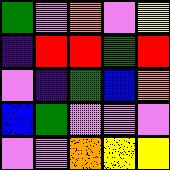[["green", "violet", "orange", "violet", "yellow"], ["indigo", "red", "red", "green", "red"], ["violet", "indigo", "green", "blue", "orange"], ["blue", "green", "violet", "violet", "violet"], ["violet", "violet", "orange", "yellow", "yellow"]]